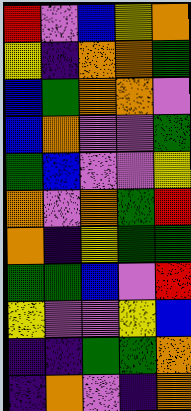[["red", "violet", "blue", "yellow", "orange"], ["yellow", "indigo", "orange", "orange", "green"], ["blue", "green", "orange", "orange", "violet"], ["blue", "orange", "violet", "violet", "green"], ["green", "blue", "violet", "violet", "yellow"], ["orange", "violet", "orange", "green", "red"], ["orange", "indigo", "yellow", "green", "green"], ["green", "green", "blue", "violet", "red"], ["yellow", "violet", "violet", "yellow", "blue"], ["indigo", "indigo", "green", "green", "orange"], ["indigo", "orange", "violet", "indigo", "orange"]]